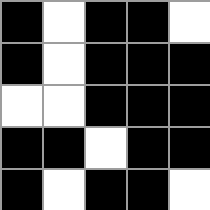[["black", "white", "black", "black", "white"], ["black", "white", "black", "black", "black"], ["white", "white", "black", "black", "black"], ["black", "black", "white", "black", "black"], ["black", "white", "black", "black", "white"]]